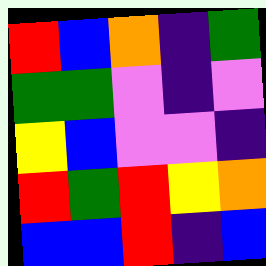[["red", "blue", "orange", "indigo", "green"], ["green", "green", "violet", "indigo", "violet"], ["yellow", "blue", "violet", "violet", "indigo"], ["red", "green", "red", "yellow", "orange"], ["blue", "blue", "red", "indigo", "blue"]]